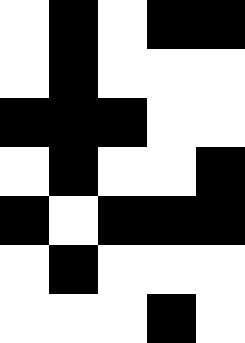[["white", "black", "white", "black", "black"], ["white", "black", "white", "white", "white"], ["black", "black", "black", "white", "white"], ["white", "black", "white", "white", "black"], ["black", "white", "black", "black", "black"], ["white", "black", "white", "white", "white"], ["white", "white", "white", "black", "white"]]